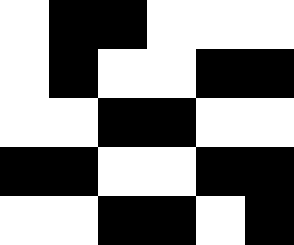[["white", "black", "black", "white", "white", "white"], ["white", "black", "white", "white", "black", "black"], ["white", "white", "black", "black", "white", "white"], ["black", "black", "white", "white", "black", "black"], ["white", "white", "black", "black", "white", "black"]]